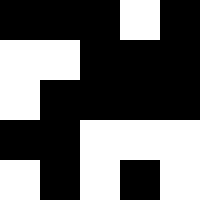[["black", "black", "black", "white", "black"], ["white", "white", "black", "black", "black"], ["white", "black", "black", "black", "black"], ["black", "black", "white", "white", "white"], ["white", "black", "white", "black", "white"]]